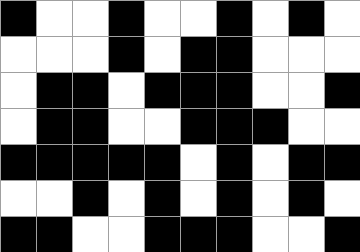[["black", "white", "white", "black", "white", "white", "black", "white", "black", "white"], ["white", "white", "white", "black", "white", "black", "black", "white", "white", "white"], ["white", "black", "black", "white", "black", "black", "black", "white", "white", "black"], ["white", "black", "black", "white", "white", "black", "black", "black", "white", "white"], ["black", "black", "black", "black", "black", "white", "black", "white", "black", "black"], ["white", "white", "black", "white", "black", "white", "black", "white", "black", "white"], ["black", "black", "white", "white", "black", "black", "black", "white", "white", "black"]]